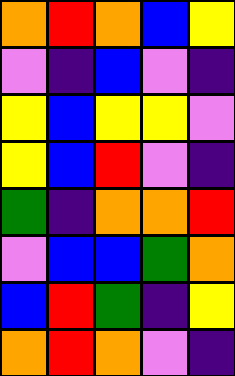[["orange", "red", "orange", "blue", "yellow"], ["violet", "indigo", "blue", "violet", "indigo"], ["yellow", "blue", "yellow", "yellow", "violet"], ["yellow", "blue", "red", "violet", "indigo"], ["green", "indigo", "orange", "orange", "red"], ["violet", "blue", "blue", "green", "orange"], ["blue", "red", "green", "indigo", "yellow"], ["orange", "red", "orange", "violet", "indigo"]]